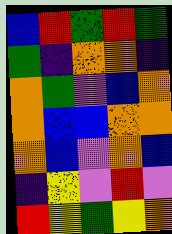[["blue", "red", "green", "red", "green"], ["green", "indigo", "orange", "orange", "indigo"], ["orange", "green", "violet", "blue", "orange"], ["orange", "blue", "blue", "orange", "orange"], ["orange", "blue", "violet", "orange", "blue"], ["indigo", "yellow", "violet", "red", "violet"], ["red", "yellow", "green", "yellow", "orange"]]